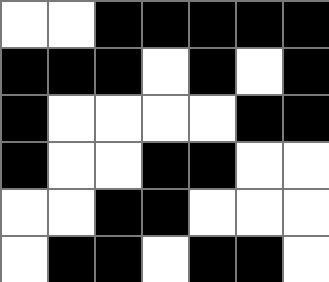[["white", "white", "black", "black", "black", "black", "black"], ["black", "black", "black", "white", "black", "white", "black"], ["black", "white", "white", "white", "white", "black", "black"], ["black", "white", "white", "black", "black", "white", "white"], ["white", "white", "black", "black", "white", "white", "white"], ["white", "black", "black", "white", "black", "black", "white"]]